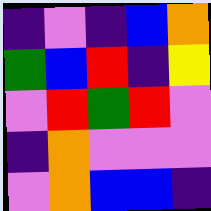[["indigo", "violet", "indigo", "blue", "orange"], ["green", "blue", "red", "indigo", "yellow"], ["violet", "red", "green", "red", "violet"], ["indigo", "orange", "violet", "violet", "violet"], ["violet", "orange", "blue", "blue", "indigo"]]